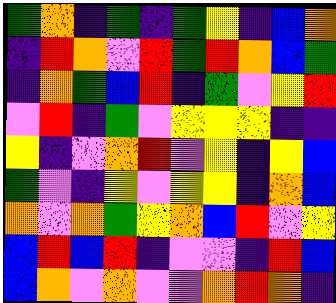[["green", "orange", "indigo", "green", "indigo", "green", "yellow", "indigo", "blue", "orange"], ["indigo", "red", "orange", "violet", "red", "green", "red", "orange", "blue", "green"], ["indigo", "orange", "green", "blue", "red", "indigo", "green", "violet", "yellow", "red"], ["violet", "red", "indigo", "green", "violet", "yellow", "yellow", "yellow", "indigo", "indigo"], ["yellow", "indigo", "violet", "orange", "red", "violet", "yellow", "indigo", "yellow", "blue"], ["green", "violet", "indigo", "yellow", "violet", "yellow", "yellow", "indigo", "orange", "blue"], ["orange", "violet", "orange", "green", "yellow", "orange", "blue", "red", "violet", "yellow"], ["blue", "red", "blue", "red", "indigo", "violet", "violet", "indigo", "red", "blue"], ["blue", "orange", "violet", "orange", "violet", "violet", "orange", "red", "orange", "indigo"]]